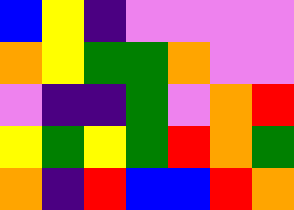[["blue", "yellow", "indigo", "violet", "violet", "violet", "violet"], ["orange", "yellow", "green", "green", "orange", "violet", "violet"], ["violet", "indigo", "indigo", "green", "violet", "orange", "red"], ["yellow", "green", "yellow", "green", "red", "orange", "green"], ["orange", "indigo", "red", "blue", "blue", "red", "orange"]]